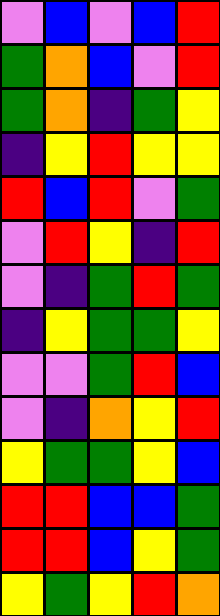[["violet", "blue", "violet", "blue", "red"], ["green", "orange", "blue", "violet", "red"], ["green", "orange", "indigo", "green", "yellow"], ["indigo", "yellow", "red", "yellow", "yellow"], ["red", "blue", "red", "violet", "green"], ["violet", "red", "yellow", "indigo", "red"], ["violet", "indigo", "green", "red", "green"], ["indigo", "yellow", "green", "green", "yellow"], ["violet", "violet", "green", "red", "blue"], ["violet", "indigo", "orange", "yellow", "red"], ["yellow", "green", "green", "yellow", "blue"], ["red", "red", "blue", "blue", "green"], ["red", "red", "blue", "yellow", "green"], ["yellow", "green", "yellow", "red", "orange"]]